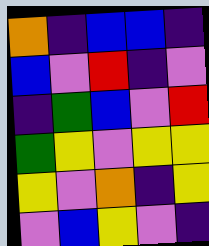[["orange", "indigo", "blue", "blue", "indigo"], ["blue", "violet", "red", "indigo", "violet"], ["indigo", "green", "blue", "violet", "red"], ["green", "yellow", "violet", "yellow", "yellow"], ["yellow", "violet", "orange", "indigo", "yellow"], ["violet", "blue", "yellow", "violet", "indigo"]]